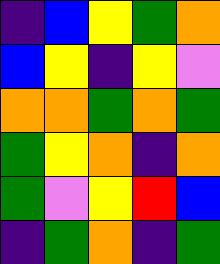[["indigo", "blue", "yellow", "green", "orange"], ["blue", "yellow", "indigo", "yellow", "violet"], ["orange", "orange", "green", "orange", "green"], ["green", "yellow", "orange", "indigo", "orange"], ["green", "violet", "yellow", "red", "blue"], ["indigo", "green", "orange", "indigo", "green"]]